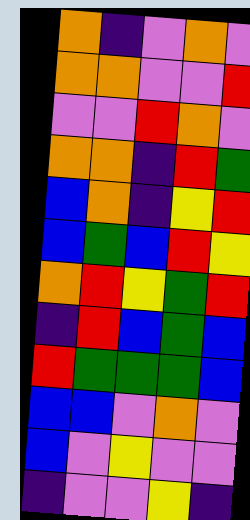[["orange", "indigo", "violet", "orange", "violet"], ["orange", "orange", "violet", "violet", "red"], ["violet", "violet", "red", "orange", "violet"], ["orange", "orange", "indigo", "red", "green"], ["blue", "orange", "indigo", "yellow", "red"], ["blue", "green", "blue", "red", "yellow"], ["orange", "red", "yellow", "green", "red"], ["indigo", "red", "blue", "green", "blue"], ["red", "green", "green", "green", "blue"], ["blue", "blue", "violet", "orange", "violet"], ["blue", "violet", "yellow", "violet", "violet"], ["indigo", "violet", "violet", "yellow", "indigo"]]